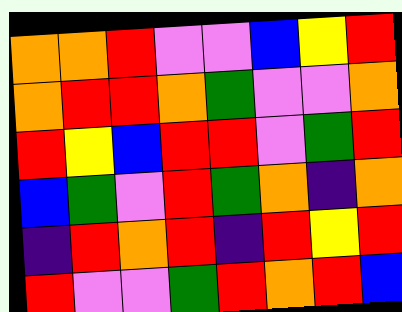[["orange", "orange", "red", "violet", "violet", "blue", "yellow", "red"], ["orange", "red", "red", "orange", "green", "violet", "violet", "orange"], ["red", "yellow", "blue", "red", "red", "violet", "green", "red"], ["blue", "green", "violet", "red", "green", "orange", "indigo", "orange"], ["indigo", "red", "orange", "red", "indigo", "red", "yellow", "red"], ["red", "violet", "violet", "green", "red", "orange", "red", "blue"]]